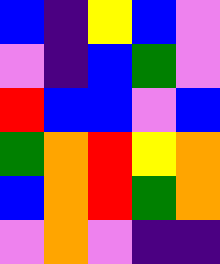[["blue", "indigo", "yellow", "blue", "violet"], ["violet", "indigo", "blue", "green", "violet"], ["red", "blue", "blue", "violet", "blue"], ["green", "orange", "red", "yellow", "orange"], ["blue", "orange", "red", "green", "orange"], ["violet", "orange", "violet", "indigo", "indigo"]]